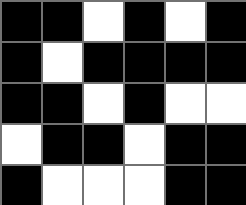[["black", "black", "white", "black", "white", "black"], ["black", "white", "black", "black", "black", "black"], ["black", "black", "white", "black", "white", "white"], ["white", "black", "black", "white", "black", "black"], ["black", "white", "white", "white", "black", "black"]]